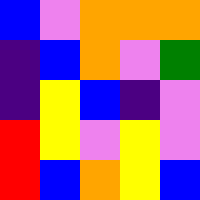[["blue", "violet", "orange", "orange", "orange"], ["indigo", "blue", "orange", "violet", "green"], ["indigo", "yellow", "blue", "indigo", "violet"], ["red", "yellow", "violet", "yellow", "violet"], ["red", "blue", "orange", "yellow", "blue"]]